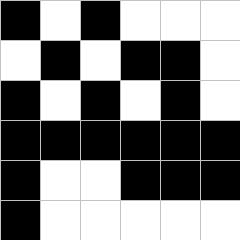[["black", "white", "black", "white", "white", "white"], ["white", "black", "white", "black", "black", "white"], ["black", "white", "black", "white", "black", "white"], ["black", "black", "black", "black", "black", "black"], ["black", "white", "white", "black", "black", "black"], ["black", "white", "white", "white", "white", "white"]]